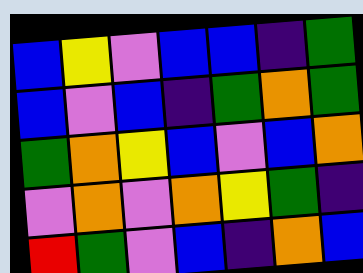[["blue", "yellow", "violet", "blue", "blue", "indigo", "green"], ["blue", "violet", "blue", "indigo", "green", "orange", "green"], ["green", "orange", "yellow", "blue", "violet", "blue", "orange"], ["violet", "orange", "violet", "orange", "yellow", "green", "indigo"], ["red", "green", "violet", "blue", "indigo", "orange", "blue"]]